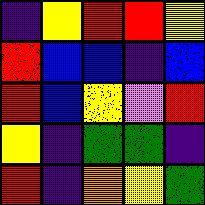[["indigo", "yellow", "red", "red", "yellow"], ["red", "blue", "blue", "indigo", "blue"], ["red", "blue", "yellow", "violet", "red"], ["yellow", "indigo", "green", "green", "indigo"], ["red", "indigo", "orange", "yellow", "green"]]